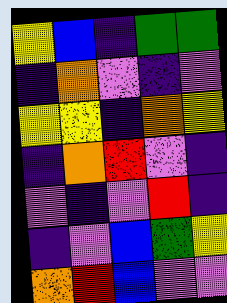[["yellow", "blue", "indigo", "green", "green"], ["indigo", "orange", "violet", "indigo", "violet"], ["yellow", "yellow", "indigo", "orange", "yellow"], ["indigo", "orange", "red", "violet", "indigo"], ["violet", "indigo", "violet", "red", "indigo"], ["indigo", "violet", "blue", "green", "yellow"], ["orange", "red", "blue", "violet", "violet"]]